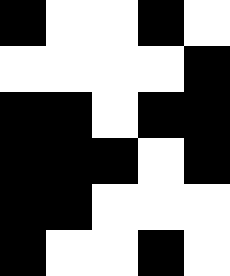[["black", "white", "white", "black", "white"], ["white", "white", "white", "white", "black"], ["black", "black", "white", "black", "black"], ["black", "black", "black", "white", "black"], ["black", "black", "white", "white", "white"], ["black", "white", "white", "black", "white"]]